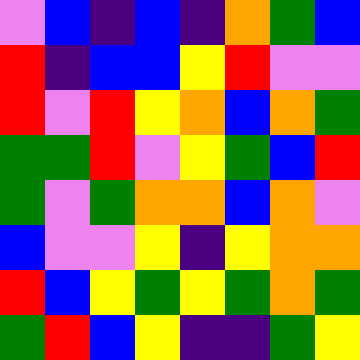[["violet", "blue", "indigo", "blue", "indigo", "orange", "green", "blue"], ["red", "indigo", "blue", "blue", "yellow", "red", "violet", "violet"], ["red", "violet", "red", "yellow", "orange", "blue", "orange", "green"], ["green", "green", "red", "violet", "yellow", "green", "blue", "red"], ["green", "violet", "green", "orange", "orange", "blue", "orange", "violet"], ["blue", "violet", "violet", "yellow", "indigo", "yellow", "orange", "orange"], ["red", "blue", "yellow", "green", "yellow", "green", "orange", "green"], ["green", "red", "blue", "yellow", "indigo", "indigo", "green", "yellow"]]